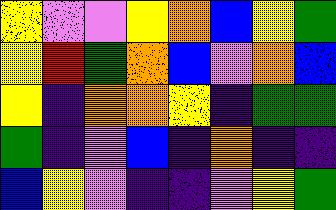[["yellow", "violet", "violet", "yellow", "orange", "blue", "yellow", "green"], ["yellow", "red", "green", "orange", "blue", "violet", "orange", "blue"], ["yellow", "indigo", "orange", "orange", "yellow", "indigo", "green", "green"], ["green", "indigo", "violet", "blue", "indigo", "orange", "indigo", "indigo"], ["blue", "yellow", "violet", "indigo", "indigo", "violet", "yellow", "green"]]